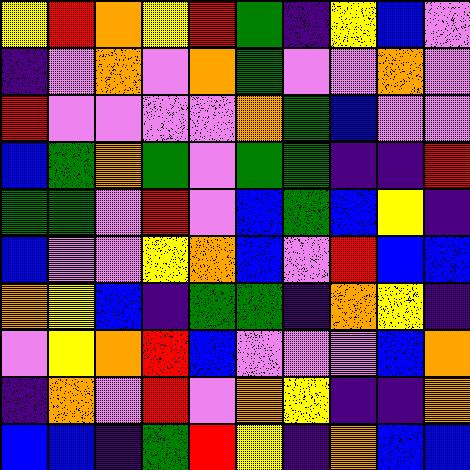[["yellow", "red", "orange", "yellow", "red", "green", "indigo", "yellow", "blue", "violet"], ["indigo", "violet", "orange", "violet", "orange", "green", "violet", "violet", "orange", "violet"], ["red", "violet", "violet", "violet", "violet", "orange", "green", "blue", "violet", "violet"], ["blue", "green", "orange", "green", "violet", "green", "green", "indigo", "indigo", "red"], ["green", "green", "violet", "red", "violet", "blue", "green", "blue", "yellow", "indigo"], ["blue", "violet", "violet", "yellow", "orange", "blue", "violet", "red", "blue", "blue"], ["orange", "yellow", "blue", "indigo", "green", "green", "indigo", "orange", "yellow", "indigo"], ["violet", "yellow", "orange", "red", "blue", "violet", "violet", "violet", "blue", "orange"], ["indigo", "orange", "violet", "red", "violet", "orange", "yellow", "indigo", "indigo", "orange"], ["blue", "blue", "indigo", "green", "red", "yellow", "indigo", "orange", "blue", "blue"]]